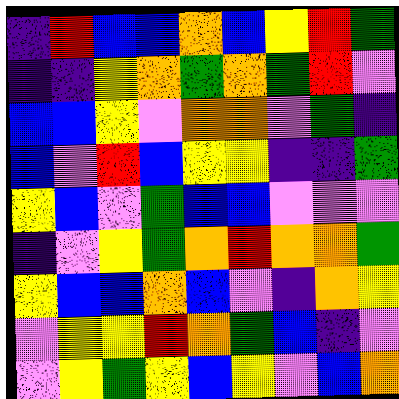[["indigo", "red", "blue", "blue", "orange", "blue", "yellow", "red", "green"], ["indigo", "indigo", "yellow", "orange", "green", "orange", "green", "red", "violet"], ["blue", "blue", "yellow", "violet", "orange", "orange", "violet", "green", "indigo"], ["blue", "violet", "red", "blue", "yellow", "yellow", "indigo", "indigo", "green"], ["yellow", "blue", "violet", "green", "blue", "blue", "violet", "violet", "violet"], ["indigo", "violet", "yellow", "green", "orange", "red", "orange", "orange", "green"], ["yellow", "blue", "blue", "orange", "blue", "violet", "indigo", "orange", "yellow"], ["violet", "yellow", "yellow", "red", "orange", "green", "blue", "indigo", "violet"], ["violet", "yellow", "green", "yellow", "blue", "yellow", "violet", "blue", "orange"]]